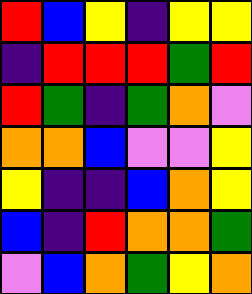[["red", "blue", "yellow", "indigo", "yellow", "yellow"], ["indigo", "red", "red", "red", "green", "red"], ["red", "green", "indigo", "green", "orange", "violet"], ["orange", "orange", "blue", "violet", "violet", "yellow"], ["yellow", "indigo", "indigo", "blue", "orange", "yellow"], ["blue", "indigo", "red", "orange", "orange", "green"], ["violet", "blue", "orange", "green", "yellow", "orange"]]